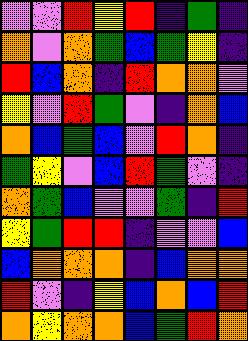[["violet", "violet", "red", "yellow", "red", "indigo", "green", "indigo"], ["orange", "violet", "orange", "green", "blue", "green", "yellow", "indigo"], ["red", "blue", "orange", "indigo", "red", "orange", "orange", "violet"], ["yellow", "violet", "red", "green", "violet", "indigo", "orange", "blue"], ["orange", "blue", "green", "blue", "violet", "red", "orange", "indigo"], ["green", "yellow", "violet", "blue", "red", "green", "violet", "indigo"], ["orange", "green", "blue", "violet", "violet", "green", "indigo", "red"], ["yellow", "green", "red", "red", "indigo", "violet", "violet", "blue"], ["blue", "orange", "orange", "orange", "indigo", "blue", "orange", "orange"], ["red", "violet", "indigo", "yellow", "blue", "orange", "blue", "red"], ["orange", "yellow", "orange", "orange", "blue", "green", "red", "orange"]]